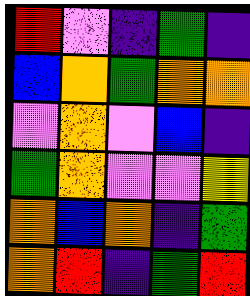[["red", "violet", "indigo", "green", "indigo"], ["blue", "orange", "green", "orange", "orange"], ["violet", "orange", "violet", "blue", "indigo"], ["green", "orange", "violet", "violet", "yellow"], ["orange", "blue", "orange", "indigo", "green"], ["orange", "red", "indigo", "green", "red"]]